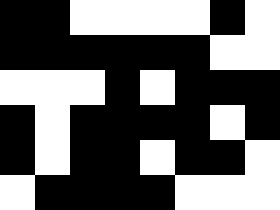[["black", "black", "white", "white", "white", "white", "black", "white"], ["black", "black", "black", "black", "black", "black", "white", "white"], ["white", "white", "white", "black", "white", "black", "black", "black"], ["black", "white", "black", "black", "black", "black", "white", "black"], ["black", "white", "black", "black", "white", "black", "black", "white"], ["white", "black", "black", "black", "black", "white", "white", "white"]]